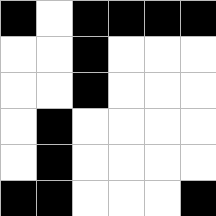[["black", "white", "black", "black", "black", "black"], ["white", "white", "black", "white", "white", "white"], ["white", "white", "black", "white", "white", "white"], ["white", "black", "white", "white", "white", "white"], ["white", "black", "white", "white", "white", "white"], ["black", "black", "white", "white", "white", "black"]]